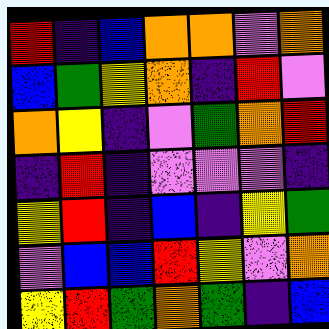[["red", "indigo", "blue", "orange", "orange", "violet", "orange"], ["blue", "green", "yellow", "orange", "indigo", "red", "violet"], ["orange", "yellow", "indigo", "violet", "green", "orange", "red"], ["indigo", "red", "indigo", "violet", "violet", "violet", "indigo"], ["yellow", "red", "indigo", "blue", "indigo", "yellow", "green"], ["violet", "blue", "blue", "red", "yellow", "violet", "orange"], ["yellow", "red", "green", "orange", "green", "indigo", "blue"]]